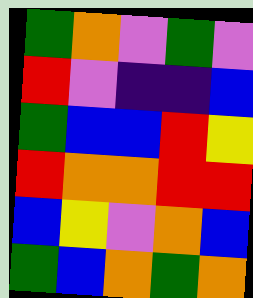[["green", "orange", "violet", "green", "violet"], ["red", "violet", "indigo", "indigo", "blue"], ["green", "blue", "blue", "red", "yellow"], ["red", "orange", "orange", "red", "red"], ["blue", "yellow", "violet", "orange", "blue"], ["green", "blue", "orange", "green", "orange"]]